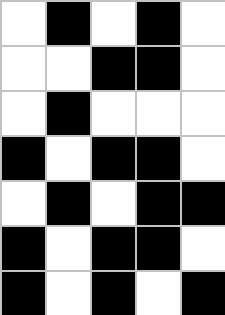[["white", "black", "white", "black", "white"], ["white", "white", "black", "black", "white"], ["white", "black", "white", "white", "white"], ["black", "white", "black", "black", "white"], ["white", "black", "white", "black", "black"], ["black", "white", "black", "black", "white"], ["black", "white", "black", "white", "black"]]